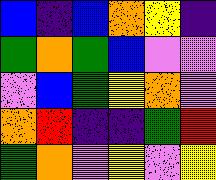[["blue", "indigo", "blue", "orange", "yellow", "indigo"], ["green", "orange", "green", "blue", "violet", "violet"], ["violet", "blue", "green", "yellow", "orange", "violet"], ["orange", "red", "indigo", "indigo", "green", "red"], ["green", "orange", "violet", "yellow", "violet", "yellow"]]